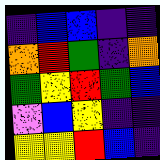[["indigo", "blue", "blue", "indigo", "indigo"], ["orange", "red", "green", "indigo", "orange"], ["green", "yellow", "red", "green", "blue"], ["violet", "blue", "yellow", "indigo", "indigo"], ["yellow", "yellow", "red", "blue", "indigo"]]